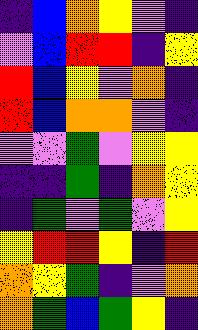[["indigo", "blue", "orange", "yellow", "violet", "indigo"], ["violet", "blue", "red", "red", "indigo", "yellow"], ["red", "blue", "yellow", "violet", "orange", "indigo"], ["red", "blue", "orange", "orange", "violet", "indigo"], ["violet", "violet", "green", "violet", "yellow", "yellow"], ["indigo", "indigo", "green", "indigo", "orange", "yellow"], ["indigo", "green", "violet", "green", "violet", "yellow"], ["yellow", "red", "red", "yellow", "indigo", "red"], ["orange", "yellow", "green", "indigo", "violet", "orange"], ["orange", "green", "blue", "green", "yellow", "indigo"]]